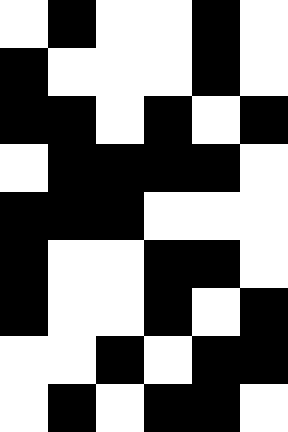[["white", "black", "white", "white", "black", "white"], ["black", "white", "white", "white", "black", "white"], ["black", "black", "white", "black", "white", "black"], ["white", "black", "black", "black", "black", "white"], ["black", "black", "black", "white", "white", "white"], ["black", "white", "white", "black", "black", "white"], ["black", "white", "white", "black", "white", "black"], ["white", "white", "black", "white", "black", "black"], ["white", "black", "white", "black", "black", "white"]]